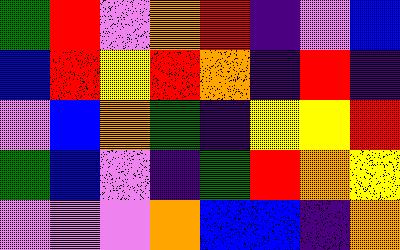[["green", "red", "violet", "orange", "red", "indigo", "violet", "blue"], ["blue", "red", "yellow", "red", "orange", "indigo", "red", "indigo"], ["violet", "blue", "orange", "green", "indigo", "yellow", "yellow", "red"], ["green", "blue", "violet", "indigo", "green", "red", "orange", "yellow"], ["violet", "violet", "violet", "orange", "blue", "blue", "indigo", "orange"]]